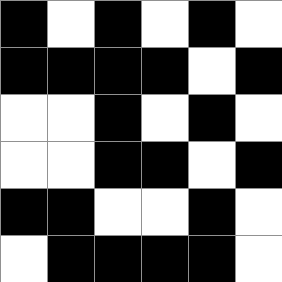[["black", "white", "black", "white", "black", "white"], ["black", "black", "black", "black", "white", "black"], ["white", "white", "black", "white", "black", "white"], ["white", "white", "black", "black", "white", "black"], ["black", "black", "white", "white", "black", "white"], ["white", "black", "black", "black", "black", "white"]]